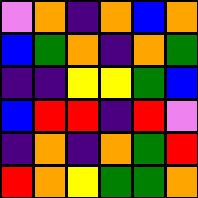[["violet", "orange", "indigo", "orange", "blue", "orange"], ["blue", "green", "orange", "indigo", "orange", "green"], ["indigo", "indigo", "yellow", "yellow", "green", "blue"], ["blue", "red", "red", "indigo", "red", "violet"], ["indigo", "orange", "indigo", "orange", "green", "red"], ["red", "orange", "yellow", "green", "green", "orange"]]